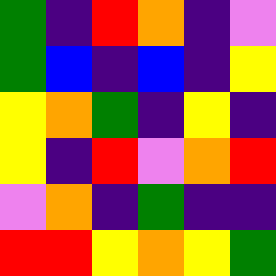[["green", "indigo", "red", "orange", "indigo", "violet"], ["green", "blue", "indigo", "blue", "indigo", "yellow"], ["yellow", "orange", "green", "indigo", "yellow", "indigo"], ["yellow", "indigo", "red", "violet", "orange", "red"], ["violet", "orange", "indigo", "green", "indigo", "indigo"], ["red", "red", "yellow", "orange", "yellow", "green"]]